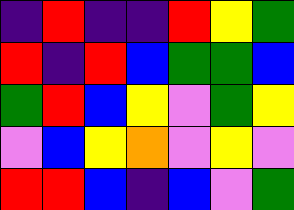[["indigo", "red", "indigo", "indigo", "red", "yellow", "green"], ["red", "indigo", "red", "blue", "green", "green", "blue"], ["green", "red", "blue", "yellow", "violet", "green", "yellow"], ["violet", "blue", "yellow", "orange", "violet", "yellow", "violet"], ["red", "red", "blue", "indigo", "blue", "violet", "green"]]